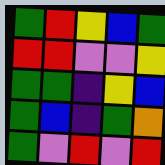[["green", "red", "yellow", "blue", "green"], ["red", "red", "violet", "violet", "yellow"], ["green", "green", "indigo", "yellow", "blue"], ["green", "blue", "indigo", "green", "orange"], ["green", "violet", "red", "violet", "red"]]